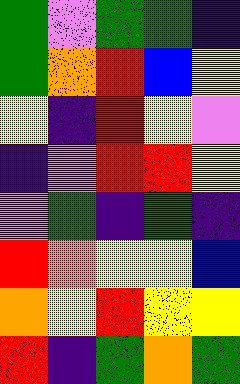[["green", "violet", "green", "green", "indigo"], ["green", "orange", "red", "blue", "yellow"], ["yellow", "indigo", "red", "yellow", "violet"], ["indigo", "violet", "red", "red", "yellow"], ["violet", "green", "indigo", "green", "indigo"], ["red", "orange", "yellow", "yellow", "blue"], ["orange", "yellow", "red", "yellow", "yellow"], ["red", "indigo", "green", "orange", "green"]]